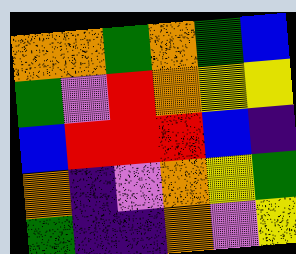[["orange", "orange", "green", "orange", "green", "blue"], ["green", "violet", "red", "orange", "yellow", "yellow"], ["blue", "red", "red", "red", "blue", "indigo"], ["orange", "indigo", "violet", "orange", "yellow", "green"], ["green", "indigo", "indigo", "orange", "violet", "yellow"]]